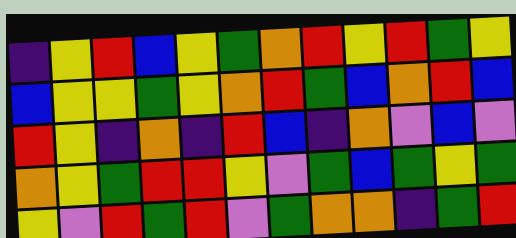[["indigo", "yellow", "red", "blue", "yellow", "green", "orange", "red", "yellow", "red", "green", "yellow"], ["blue", "yellow", "yellow", "green", "yellow", "orange", "red", "green", "blue", "orange", "red", "blue"], ["red", "yellow", "indigo", "orange", "indigo", "red", "blue", "indigo", "orange", "violet", "blue", "violet"], ["orange", "yellow", "green", "red", "red", "yellow", "violet", "green", "blue", "green", "yellow", "green"], ["yellow", "violet", "red", "green", "red", "violet", "green", "orange", "orange", "indigo", "green", "red"]]